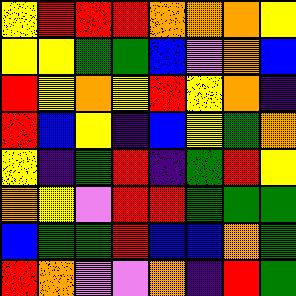[["yellow", "red", "red", "red", "orange", "orange", "orange", "yellow"], ["yellow", "yellow", "green", "green", "blue", "violet", "orange", "blue"], ["red", "yellow", "orange", "yellow", "red", "yellow", "orange", "indigo"], ["red", "blue", "yellow", "indigo", "blue", "yellow", "green", "orange"], ["yellow", "indigo", "green", "red", "indigo", "green", "red", "yellow"], ["orange", "yellow", "violet", "red", "red", "green", "green", "green"], ["blue", "green", "green", "red", "blue", "blue", "orange", "green"], ["red", "orange", "violet", "violet", "orange", "indigo", "red", "green"]]